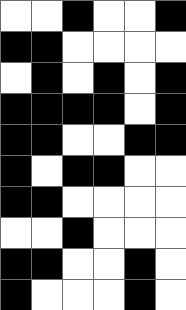[["white", "white", "black", "white", "white", "black"], ["black", "black", "white", "white", "white", "white"], ["white", "black", "white", "black", "white", "black"], ["black", "black", "black", "black", "white", "black"], ["black", "black", "white", "white", "black", "black"], ["black", "white", "black", "black", "white", "white"], ["black", "black", "white", "white", "white", "white"], ["white", "white", "black", "white", "white", "white"], ["black", "black", "white", "white", "black", "white"], ["black", "white", "white", "white", "black", "white"]]